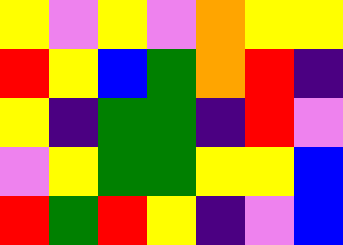[["yellow", "violet", "yellow", "violet", "orange", "yellow", "yellow"], ["red", "yellow", "blue", "green", "orange", "red", "indigo"], ["yellow", "indigo", "green", "green", "indigo", "red", "violet"], ["violet", "yellow", "green", "green", "yellow", "yellow", "blue"], ["red", "green", "red", "yellow", "indigo", "violet", "blue"]]